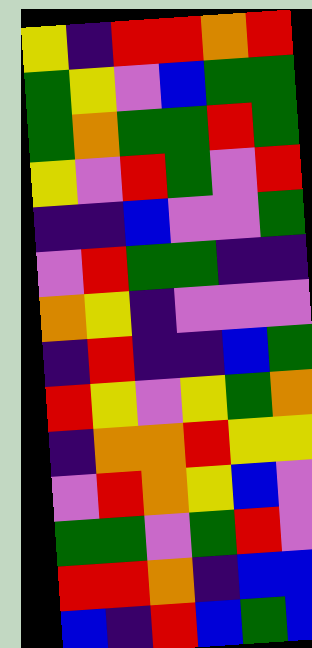[["yellow", "indigo", "red", "red", "orange", "red"], ["green", "yellow", "violet", "blue", "green", "green"], ["green", "orange", "green", "green", "red", "green"], ["yellow", "violet", "red", "green", "violet", "red"], ["indigo", "indigo", "blue", "violet", "violet", "green"], ["violet", "red", "green", "green", "indigo", "indigo"], ["orange", "yellow", "indigo", "violet", "violet", "violet"], ["indigo", "red", "indigo", "indigo", "blue", "green"], ["red", "yellow", "violet", "yellow", "green", "orange"], ["indigo", "orange", "orange", "red", "yellow", "yellow"], ["violet", "red", "orange", "yellow", "blue", "violet"], ["green", "green", "violet", "green", "red", "violet"], ["red", "red", "orange", "indigo", "blue", "blue"], ["blue", "indigo", "red", "blue", "green", "blue"]]